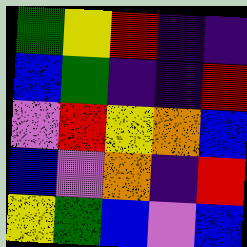[["green", "yellow", "red", "indigo", "indigo"], ["blue", "green", "indigo", "indigo", "red"], ["violet", "red", "yellow", "orange", "blue"], ["blue", "violet", "orange", "indigo", "red"], ["yellow", "green", "blue", "violet", "blue"]]